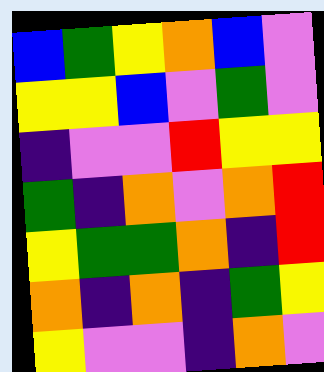[["blue", "green", "yellow", "orange", "blue", "violet"], ["yellow", "yellow", "blue", "violet", "green", "violet"], ["indigo", "violet", "violet", "red", "yellow", "yellow"], ["green", "indigo", "orange", "violet", "orange", "red"], ["yellow", "green", "green", "orange", "indigo", "red"], ["orange", "indigo", "orange", "indigo", "green", "yellow"], ["yellow", "violet", "violet", "indigo", "orange", "violet"]]